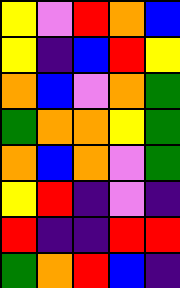[["yellow", "violet", "red", "orange", "blue"], ["yellow", "indigo", "blue", "red", "yellow"], ["orange", "blue", "violet", "orange", "green"], ["green", "orange", "orange", "yellow", "green"], ["orange", "blue", "orange", "violet", "green"], ["yellow", "red", "indigo", "violet", "indigo"], ["red", "indigo", "indigo", "red", "red"], ["green", "orange", "red", "blue", "indigo"]]